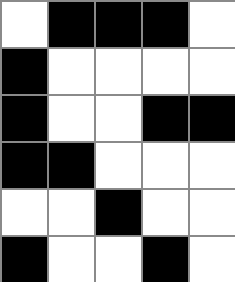[["white", "black", "black", "black", "white"], ["black", "white", "white", "white", "white"], ["black", "white", "white", "black", "black"], ["black", "black", "white", "white", "white"], ["white", "white", "black", "white", "white"], ["black", "white", "white", "black", "white"]]